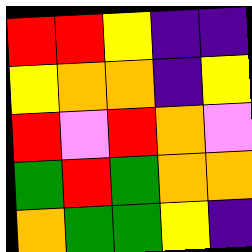[["red", "red", "yellow", "indigo", "indigo"], ["yellow", "orange", "orange", "indigo", "yellow"], ["red", "violet", "red", "orange", "violet"], ["green", "red", "green", "orange", "orange"], ["orange", "green", "green", "yellow", "indigo"]]